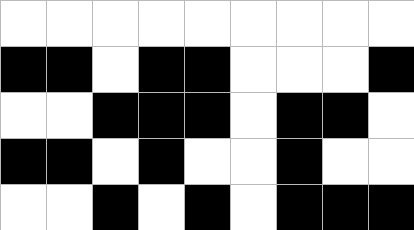[["white", "white", "white", "white", "white", "white", "white", "white", "white"], ["black", "black", "white", "black", "black", "white", "white", "white", "black"], ["white", "white", "black", "black", "black", "white", "black", "black", "white"], ["black", "black", "white", "black", "white", "white", "black", "white", "white"], ["white", "white", "black", "white", "black", "white", "black", "black", "black"]]